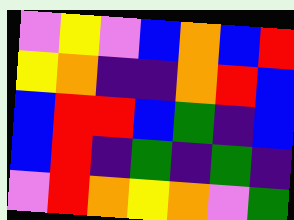[["violet", "yellow", "violet", "blue", "orange", "blue", "red"], ["yellow", "orange", "indigo", "indigo", "orange", "red", "blue"], ["blue", "red", "red", "blue", "green", "indigo", "blue"], ["blue", "red", "indigo", "green", "indigo", "green", "indigo"], ["violet", "red", "orange", "yellow", "orange", "violet", "green"]]